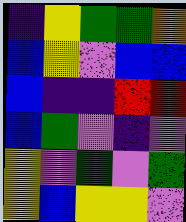[["indigo", "yellow", "green", "green", "orange"], ["blue", "yellow", "violet", "blue", "blue"], ["blue", "indigo", "indigo", "red", "red"], ["blue", "green", "violet", "indigo", "violet"], ["yellow", "violet", "green", "violet", "green"], ["yellow", "blue", "yellow", "yellow", "violet"]]